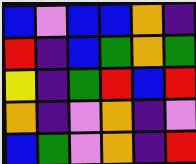[["blue", "violet", "blue", "blue", "orange", "indigo"], ["red", "indigo", "blue", "green", "orange", "green"], ["yellow", "indigo", "green", "red", "blue", "red"], ["orange", "indigo", "violet", "orange", "indigo", "violet"], ["blue", "green", "violet", "orange", "indigo", "red"]]